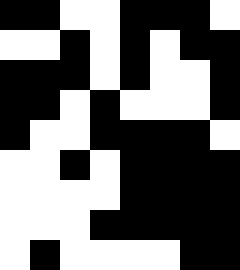[["black", "black", "white", "white", "black", "black", "black", "white"], ["white", "white", "black", "white", "black", "white", "black", "black"], ["black", "black", "black", "white", "black", "white", "white", "black"], ["black", "black", "white", "black", "white", "white", "white", "black"], ["black", "white", "white", "black", "black", "black", "black", "white"], ["white", "white", "black", "white", "black", "black", "black", "black"], ["white", "white", "white", "white", "black", "black", "black", "black"], ["white", "white", "white", "black", "black", "black", "black", "black"], ["white", "black", "white", "white", "white", "white", "black", "black"]]